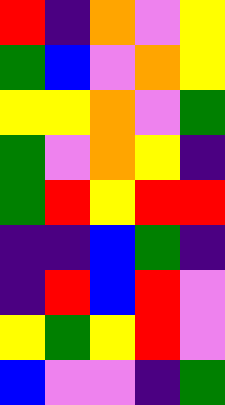[["red", "indigo", "orange", "violet", "yellow"], ["green", "blue", "violet", "orange", "yellow"], ["yellow", "yellow", "orange", "violet", "green"], ["green", "violet", "orange", "yellow", "indigo"], ["green", "red", "yellow", "red", "red"], ["indigo", "indigo", "blue", "green", "indigo"], ["indigo", "red", "blue", "red", "violet"], ["yellow", "green", "yellow", "red", "violet"], ["blue", "violet", "violet", "indigo", "green"]]